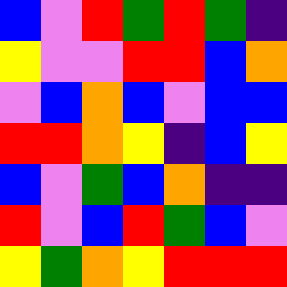[["blue", "violet", "red", "green", "red", "green", "indigo"], ["yellow", "violet", "violet", "red", "red", "blue", "orange"], ["violet", "blue", "orange", "blue", "violet", "blue", "blue"], ["red", "red", "orange", "yellow", "indigo", "blue", "yellow"], ["blue", "violet", "green", "blue", "orange", "indigo", "indigo"], ["red", "violet", "blue", "red", "green", "blue", "violet"], ["yellow", "green", "orange", "yellow", "red", "red", "red"]]